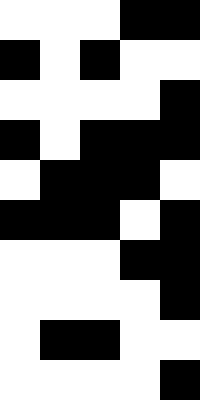[["white", "white", "white", "black", "black"], ["black", "white", "black", "white", "white"], ["white", "white", "white", "white", "black"], ["black", "white", "black", "black", "black"], ["white", "black", "black", "black", "white"], ["black", "black", "black", "white", "black"], ["white", "white", "white", "black", "black"], ["white", "white", "white", "white", "black"], ["white", "black", "black", "white", "white"], ["white", "white", "white", "white", "black"]]